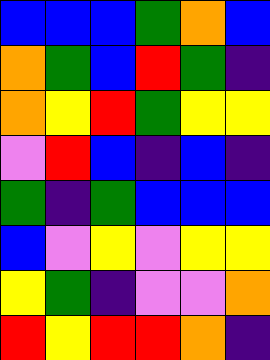[["blue", "blue", "blue", "green", "orange", "blue"], ["orange", "green", "blue", "red", "green", "indigo"], ["orange", "yellow", "red", "green", "yellow", "yellow"], ["violet", "red", "blue", "indigo", "blue", "indigo"], ["green", "indigo", "green", "blue", "blue", "blue"], ["blue", "violet", "yellow", "violet", "yellow", "yellow"], ["yellow", "green", "indigo", "violet", "violet", "orange"], ["red", "yellow", "red", "red", "orange", "indigo"]]